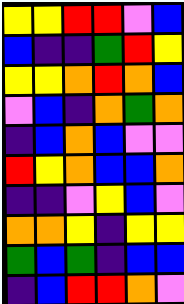[["yellow", "yellow", "red", "red", "violet", "blue"], ["blue", "indigo", "indigo", "green", "red", "yellow"], ["yellow", "yellow", "orange", "red", "orange", "blue"], ["violet", "blue", "indigo", "orange", "green", "orange"], ["indigo", "blue", "orange", "blue", "violet", "violet"], ["red", "yellow", "orange", "blue", "blue", "orange"], ["indigo", "indigo", "violet", "yellow", "blue", "violet"], ["orange", "orange", "yellow", "indigo", "yellow", "yellow"], ["green", "blue", "green", "indigo", "blue", "blue"], ["indigo", "blue", "red", "red", "orange", "violet"]]